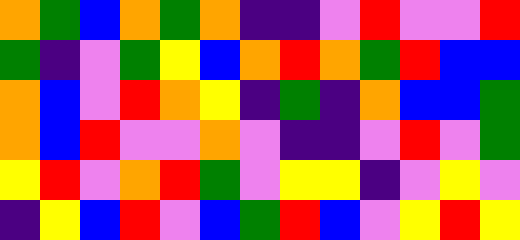[["orange", "green", "blue", "orange", "green", "orange", "indigo", "indigo", "violet", "red", "violet", "violet", "red"], ["green", "indigo", "violet", "green", "yellow", "blue", "orange", "red", "orange", "green", "red", "blue", "blue"], ["orange", "blue", "violet", "red", "orange", "yellow", "indigo", "green", "indigo", "orange", "blue", "blue", "green"], ["orange", "blue", "red", "violet", "violet", "orange", "violet", "indigo", "indigo", "violet", "red", "violet", "green"], ["yellow", "red", "violet", "orange", "red", "green", "violet", "yellow", "yellow", "indigo", "violet", "yellow", "violet"], ["indigo", "yellow", "blue", "red", "violet", "blue", "green", "red", "blue", "violet", "yellow", "red", "yellow"]]